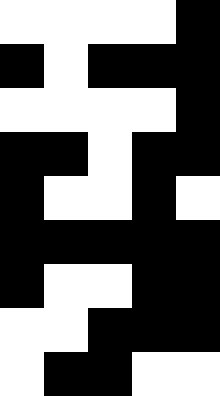[["white", "white", "white", "white", "black"], ["black", "white", "black", "black", "black"], ["white", "white", "white", "white", "black"], ["black", "black", "white", "black", "black"], ["black", "white", "white", "black", "white"], ["black", "black", "black", "black", "black"], ["black", "white", "white", "black", "black"], ["white", "white", "black", "black", "black"], ["white", "black", "black", "white", "white"]]